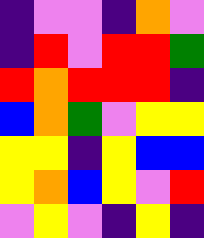[["indigo", "violet", "violet", "indigo", "orange", "violet"], ["indigo", "red", "violet", "red", "red", "green"], ["red", "orange", "red", "red", "red", "indigo"], ["blue", "orange", "green", "violet", "yellow", "yellow"], ["yellow", "yellow", "indigo", "yellow", "blue", "blue"], ["yellow", "orange", "blue", "yellow", "violet", "red"], ["violet", "yellow", "violet", "indigo", "yellow", "indigo"]]